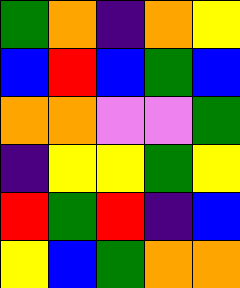[["green", "orange", "indigo", "orange", "yellow"], ["blue", "red", "blue", "green", "blue"], ["orange", "orange", "violet", "violet", "green"], ["indigo", "yellow", "yellow", "green", "yellow"], ["red", "green", "red", "indigo", "blue"], ["yellow", "blue", "green", "orange", "orange"]]